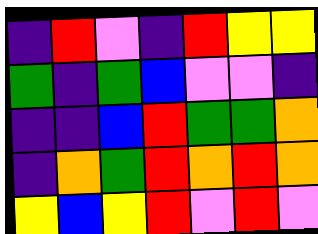[["indigo", "red", "violet", "indigo", "red", "yellow", "yellow"], ["green", "indigo", "green", "blue", "violet", "violet", "indigo"], ["indigo", "indigo", "blue", "red", "green", "green", "orange"], ["indigo", "orange", "green", "red", "orange", "red", "orange"], ["yellow", "blue", "yellow", "red", "violet", "red", "violet"]]